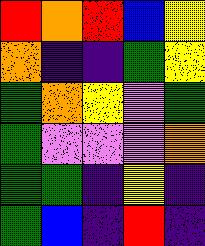[["red", "orange", "red", "blue", "yellow"], ["orange", "indigo", "indigo", "green", "yellow"], ["green", "orange", "yellow", "violet", "green"], ["green", "violet", "violet", "violet", "orange"], ["green", "green", "indigo", "yellow", "indigo"], ["green", "blue", "indigo", "red", "indigo"]]